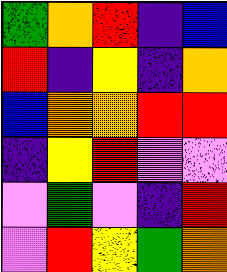[["green", "orange", "red", "indigo", "blue"], ["red", "indigo", "yellow", "indigo", "orange"], ["blue", "orange", "orange", "red", "red"], ["indigo", "yellow", "red", "violet", "violet"], ["violet", "green", "violet", "indigo", "red"], ["violet", "red", "yellow", "green", "orange"]]